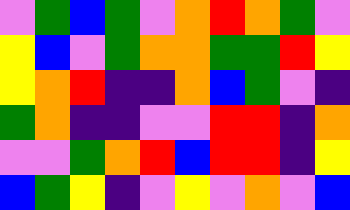[["violet", "green", "blue", "green", "violet", "orange", "red", "orange", "green", "violet"], ["yellow", "blue", "violet", "green", "orange", "orange", "green", "green", "red", "yellow"], ["yellow", "orange", "red", "indigo", "indigo", "orange", "blue", "green", "violet", "indigo"], ["green", "orange", "indigo", "indigo", "violet", "violet", "red", "red", "indigo", "orange"], ["violet", "violet", "green", "orange", "red", "blue", "red", "red", "indigo", "yellow"], ["blue", "green", "yellow", "indigo", "violet", "yellow", "violet", "orange", "violet", "blue"]]